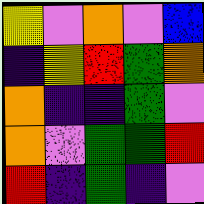[["yellow", "violet", "orange", "violet", "blue"], ["indigo", "yellow", "red", "green", "orange"], ["orange", "indigo", "indigo", "green", "violet"], ["orange", "violet", "green", "green", "red"], ["red", "indigo", "green", "indigo", "violet"]]